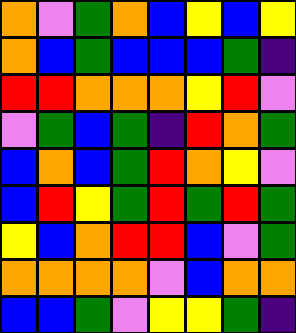[["orange", "violet", "green", "orange", "blue", "yellow", "blue", "yellow"], ["orange", "blue", "green", "blue", "blue", "blue", "green", "indigo"], ["red", "red", "orange", "orange", "orange", "yellow", "red", "violet"], ["violet", "green", "blue", "green", "indigo", "red", "orange", "green"], ["blue", "orange", "blue", "green", "red", "orange", "yellow", "violet"], ["blue", "red", "yellow", "green", "red", "green", "red", "green"], ["yellow", "blue", "orange", "red", "red", "blue", "violet", "green"], ["orange", "orange", "orange", "orange", "violet", "blue", "orange", "orange"], ["blue", "blue", "green", "violet", "yellow", "yellow", "green", "indigo"]]